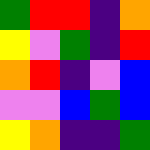[["green", "red", "red", "indigo", "orange"], ["yellow", "violet", "green", "indigo", "red"], ["orange", "red", "indigo", "violet", "blue"], ["violet", "violet", "blue", "green", "blue"], ["yellow", "orange", "indigo", "indigo", "green"]]